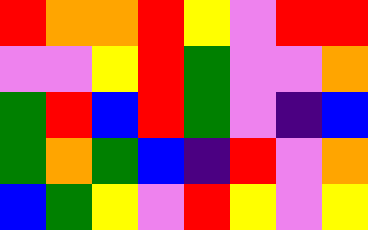[["red", "orange", "orange", "red", "yellow", "violet", "red", "red"], ["violet", "violet", "yellow", "red", "green", "violet", "violet", "orange"], ["green", "red", "blue", "red", "green", "violet", "indigo", "blue"], ["green", "orange", "green", "blue", "indigo", "red", "violet", "orange"], ["blue", "green", "yellow", "violet", "red", "yellow", "violet", "yellow"]]